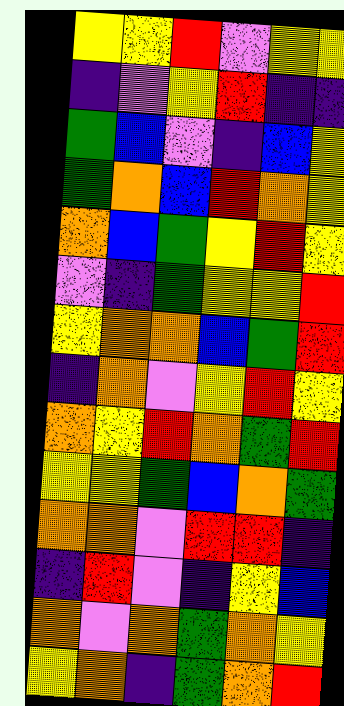[["yellow", "yellow", "red", "violet", "yellow", "yellow"], ["indigo", "violet", "yellow", "red", "indigo", "indigo"], ["green", "blue", "violet", "indigo", "blue", "yellow"], ["green", "orange", "blue", "red", "orange", "yellow"], ["orange", "blue", "green", "yellow", "red", "yellow"], ["violet", "indigo", "green", "yellow", "yellow", "red"], ["yellow", "orange", "orange", "blue", "green", "red"], ["indigo", "orange", "violet", "yellow", "red", "yellow"], ["orange", "yellow", "red", "orange", "green", "red"], ["yellow", "yellow", "green", "blue", "orange", "green"], ["orange", "orange", "violet", "red", "red", "indigo"], ["indigo", "red", "violet", "indigo", "yellow", "blue"], ["orange", "violet", "orange", "green", "orange", "yellow"], ["yellow", "orange", "indigo", "green", "orange", "red"]]